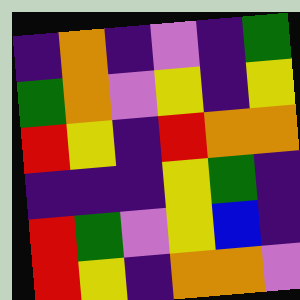[["indigo", "orange", "indigo", "violet", "indigo", "green"], ["green", "orange", "violet", "yellow", "indigo", "yellow"], ["red", "yellow", "indigo", "red", "orange", "orange"], ["indigo", "indigo", "indigo", "yellow", "green", "indigo"], ["red", "green", "violet", "yellow", "blue", "indigo"], ["red", "yellow", "indigo", "orange", "orange", "violet"]]